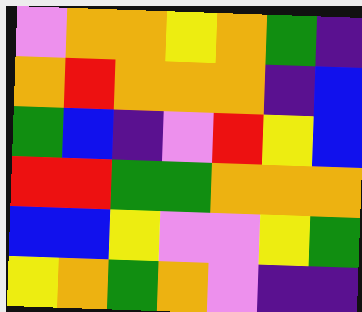[["violet", "orange", "orange", "yellow", "orange", "green", "indigo"], ["orange", "red", "orange", "orange", "orange", "indigo", "blue"], ["green", "blue", "indigo", "violet", "red", "yellow", "blue"], ["red", "red", "green", "green", "orange", "orange", "orange"], ["blue", "blue", "yellow", "violet", "violet", "yellow", "green"], ["yellow", "orange", "green", "orange", "violet", "indigo", "indigo"]]